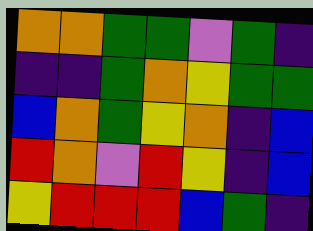[["orange", "orange", "green", "green", "violet", "green", "indigo"], ["indigo", "indigo", "green", "orange", "yellow", "green", "green"], ["blue", "orange", "green", "yellow", "orange", "indigo", "blue"], ["red", "orange", "violet", "red", "yellow", "indigo", "blue"], ["yellow", "red", "red", "red", "blue", "green", "indigo"]]